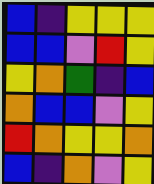[["blue", "indigo", "yellow", "yellow", "yellow"], ["blue", "blue", "violet", "red", "yellow"], ["yellow", "orange", "green", "indigo", "blue"], ["orange", "blue", "blue", "violet", "yellow"], ["red", "orange", "yellow", "yellow", "orange"], ["blue", "indigo", "orange", "violet", "yellow"]]